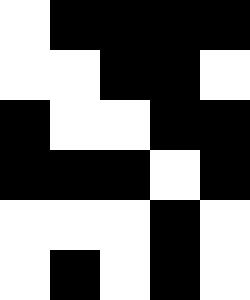[["white", "black", "black", "black", "black"], ["white", "white", "black", "black", "white"], ["black", "white", "white", "black", "black"], ["black", "black", "black", "white", "black"], ["white", "white", "white", "black", "white"], ["white", "black", "white", "black", "white"]]